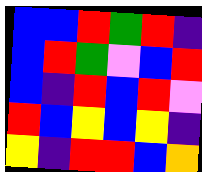[["blue", "blue", "red", "green", "red", "indigo"], ["blue", "red", "green", "violet", "blue", "red"], ["blue", "indigo", "red", "blue", "red", "violet"], ["red", "blue", "yellow", "blue", "yellow", "indigo"], ["yellow", "indigo", "red", "red", "blue", "orange"]]